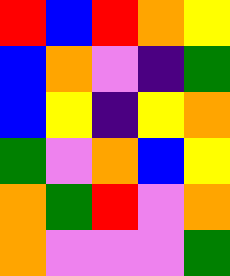[["red", "blue", "red", "orange", "yellow"], ["blue", "orange", "violet", "indigo", "green"], ["blue", "yellow", "indigo", "yellow", "orange"], ["green", "violet", "orange", "blue", "yellow"], ["orange", "green", "red", "violet", "orange"], ["orange", "violet", "violet", "violet", "green"]]